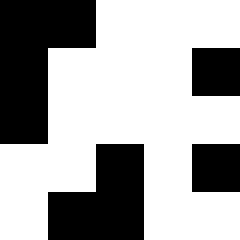[["black", "black", "white", "white", "white"], ["black", "white", "white", "white", "black"], ["black", "white", "white", "white", "white"], ["white", "white", "black", "white", "black"], ["white", "black", "black", "white", "white"]]